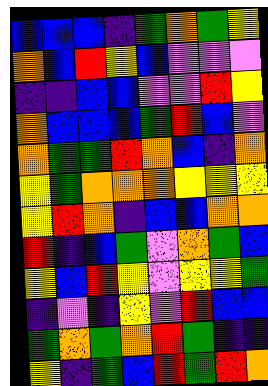[["blue", "blue", "blue", "indigo", "green", "orange", "green", "yellow"], ["orange", "blue", "red", "yellow", "blue", "violet", "violet", "violet"], ["indigo", "indigo", "blue", "blue", "violet", "violet", "red", "yellow"], ["orange", "blue", "blue", "blue", "green", "red", "blue", "violet"], ["orange", "green", "green", "red", "orange", "blue", "indigo", "orange"], ["yellow", "green", "orange", "orange", "orange", "yellow", "yellow", "yellow"], ["yellow", "red", "orange", "indigo", "blue", "blue", "orange", "orange"], ["red", "indigo", "blue", "green", "violet", "orange", "green", "blue"], ["yellow", "blue", "red", "yellow", "violet", "yellow", "yellow", "green"], ["indigo", "violet", "indigo", "yellow", "violet", "red", "blue", "blue"], ["green", "orange", "green", "orange", "red", "green", "indigo", "indigo"], ["yellow", "indigo", "green", "blue", "red", "green", "red", "orange"]]